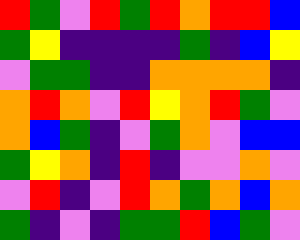[["red", "green", "violet", "red", "green", "red", "orange", "red", "red", "blue"], ["green", "yellow", "indigo", "indigo", "indigo", "indigo", "green", "indigo", "blue", "yellow"], ["violet", "green", "green", "indigo", "indigo", "orange", "orange", "orange", "orange", "indigo"], ["orange", "red", "orange", "violet", "red", "yellow", "orange", "red", "green", "violet"], ["orange", "blue", "green", "indigo", "violet", "green", "orange", "violet", "blue", "blue"], ["green", "yellow", "orange", "indigo", "red", "indigo", "violet", "violet", "orange", "violet"], ["violet", "red", "indigo", "violet", "red", "orange", "green", "orange", "blue", "orange"], ["green", "indigo", "violet", "indigo", "green", "green", "red", "blue", "green", "violet"]]